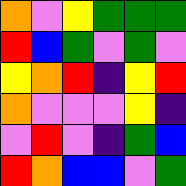[["orange", "violet", "yellow", "green", "green", "green"], ["red", "blue", "green", "violet", "green", "violet"], ["yellow", "orange", "red", "indigo", "yellow", "red"], ["orange", "violet", "violet", "violet", "yellow", "indigo"], ["violet", "red", "violet", "indigo", "green", "blue"], ["red", "orange", "blue", "blue", "violet", "green"]]